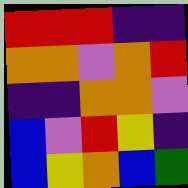[["red", "red", "red", "indigo", "indigo"], ["orange", "orange", "violet", "orange", "red"], ["indigo", "indigo", "orange", "orange", "violet"], ["blue", "violet", "red", "yellow", "indigo"], ["blue", "yellow", "orange", "blue", "green"]]